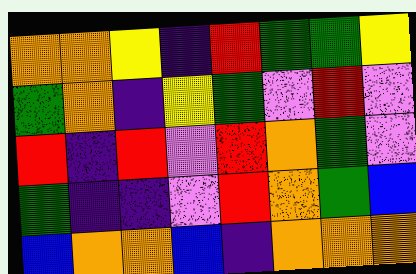[["orange", "orange", "yellow", "indigo", "red", "green", "green", "yellow"], ["green", "orange", "indigo", "yellow", "green", "violet", "red", "violet"], ["red", "indigo", "red", "violet", "red", "orange", "green", "violet"], ["green", "indigo", "indigo", "violet", "red", "orange", "green", "blue"], ["blue", "orange", "orange", "blue", "indigo", "orange", "orange", "orange"]]